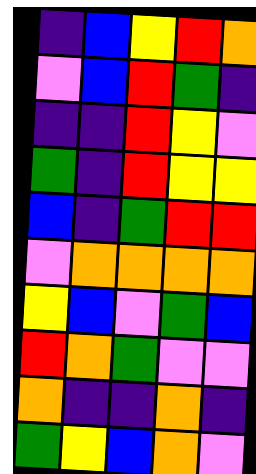[["indigo", "blue", "yellow", "red", "orange"], ["violet", "blue", "red", "green", "indigo"], ["indigo", "indigo", "red", "yellow", "violet"], ["green", "indigo", "red", "yellow", "yellow"], ["blue", "indigo", "green", "red", "red"], ["violet", "orange", "orange", "orange", "orange"], ["yellow", "blue", "violet", "green", "blue"], ["red", "orange", "green", "violet", "violet"], ["orange", "indigo", "indigo", "orange", "indigo"], ["green", "yellow", "blue", "orange", "violet"]]